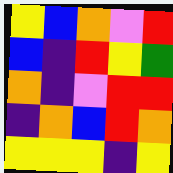[["yellow", "blue", "orange", "violet", "red"], ["blue", "indigo", "red", "yellow", "green"], ["orange", "indigo", "violet", "red", "red"], ["indigo", "orange", "blue", "red", "orange"], ["yellow", "yellow", "yellow", "indigo", "yellow"]]